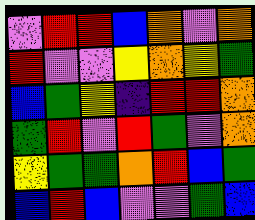[["violet", "red", "red", "blue", "orange", "violet", "orange"], ["red", "violet", "violet", "yellow", "orange", "yellow", "green"], ["blue", "green", "yellow", "indigo", "red", "red", "orange"], ["green", "red", "violet", "red", "green", "violet", "orange"], ["yellow", "green", "green", "orange", "red", "blue", "green"], ["blue", "red", "blue", "violet", "violet", "green", "blue"]]